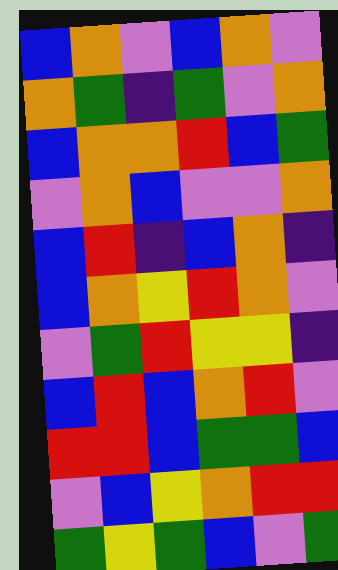[["blue", "orange", "violet", "blue", "orange", "violet"], ["orange", "green", "indigo", "green", "violet", "orange"], ["blue", "orange", "orange", "red", "blue", "green"], ["violet", "orange", "blue", "violet", "violet", "orange"], ["blue", "red", "indigo", "blue", "orange", "indigo"], ["blue", "orange", "yellow", "red", "orange", "violet"], ["violet", "green", "red", "yellow", "yellow", "indigo"], ["blue", "red", "blue", "orange", "red", "violet"], ["red", "red", "blue", "green", "green", "blue"], ["violet", "blue", "yellow", "orange", "red", "red"], ["green", "yellow", "green", "blue", "violet", "green"]]